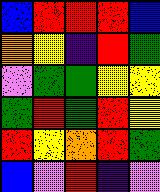[["blue", "red", "red", "red", "blue"], ["orange", "yellow", "indigo", "red", "green"], ["violet", "green", "green", "yellow", "yellow"], ["green", "red", "green", "red", "yellow"], ["red", "yellow", "orange", "red", "green"], ["blue", "violet", "red", "indigo", "violet"]]